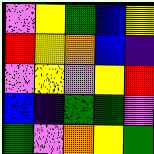[["violet", "yellow", "green", "blue", "yellow"], ["red", "yellow", "orange", "blue", "indigo"], ["violet", "yellow", "violet", "yellow", "red"], ["blue", "indigo", "green", "green", "violet"], ["green", "violet", "orange", "yellow", "green"]]